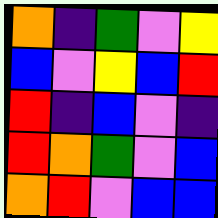[["orange", "indigo", "green", "violet", "yellow"], ["blue", "violet", "yellow", "blue", "red"], ["red", "indigo", "blue", "violet", "indigo"], ["red", "orange", "green", "violet", "blue"], ["orange", "red", "violet", "blue", "blue"]]